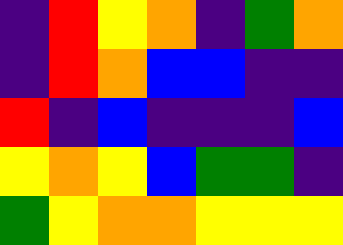[["indigo", "red", "yellow", "orange", "indigo", "green", "orange"], ["indigo", "red", "orange", "blue", "blue", "indigo", "indigo"], ["red", "indigo", "blue", "indigo", "indigo", "indigo", "blue"], ["yellow", "orange", "yellow", "blue", "green", "green", "indigo"], ["green", "yellow", "orange", "orange", "yellow", "yellow", "yellow"]]